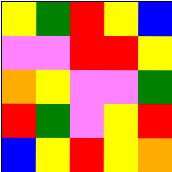[["yellow", "green", "red", "yellow", "blue"], ["violet", "violet", "red", "red", "yellow"], ["orange", "yellow", "violet", "violet", "green"], ["red", "green", "violet", "yellow", "red"], ["blue", "yellow", "red", "yellow", "orange"]]